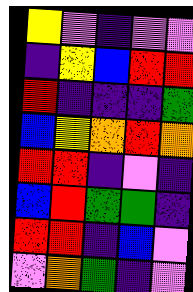[["yellow", "violet", "indigo", "violet", "violet"], ["indigo", "yellow", "blue", "red", "red"], ["red", "indigo", "indigo", "indigo", "green"], ["blue", "yellow", "orange", "red", "orange"], ["red", "red", "indigo", "violet", "indigo"], ["blue", "red", "green", "green", "indigo"], ["red", "red", "indigo", "blue", "violet"], ["violet", "orange", "green", "indigo", "violet"]]